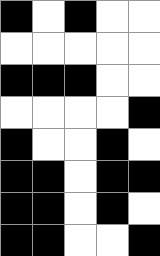[["black", "white", "black", "white", "white"], ["white", "white", "white", "white", "white"], ["black", "black", "black", "white", "white"], ["white", "white", "white", "white", "black"], ["black", "white", "white", "black", "white"], ["black", "black", "white", "black", "black"], ["black", "black", "white", "black", "white"], ["black", "black", "white", "white", "black"]]